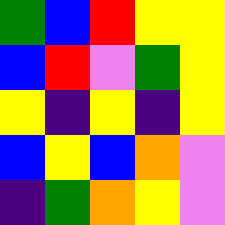[["green", "blue", "red", "yellow", "yellow"], ["blue", "red", "violet", "green", "yellow"], ["yellow", "indigo", "yellow", "indigo", "yellow"], ["blue", "yellow", "blue", "orange", "violet"], ["indigo", "green", "orange", "yellow", "violet"]]